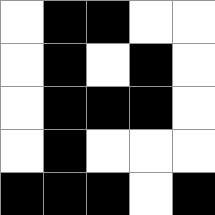[["white", "black", "black", "white", "white"], ["white", "black", "white", "black", "white"], ["white", "black", "black", "black", "white"], ["white", "black", "white", "white", "white"], ["black", "black", "black", "white", "black"]]